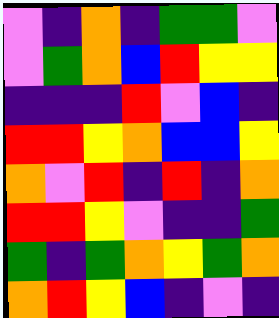[["violet", "indigo", "orange", "indigo", "green", "green", "violet"], ["violet", "green", "orange", "blue", "red", "yellow", "yellow"], ["indigo", "indigo", "indigo", "red", "violet", "blue", "indigo"], ["red", "red", "yellow", "orange", "blue", "blue", "yellow"], ["orange", "violet", "red", "indigo", "red", "indigo", "orange"], ["red", "red", "yellow", "violet", "indigo", "indigo", "green"], ["green", "indigo", "green", "orange", "yellow", "green", "orange"], ["orange", "red", "yellow", "blue", "indigo", "violet", "indigo"]]